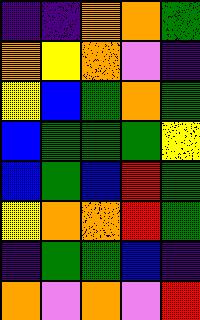[["indigo", "indigo", "orange", "orange", "green"], ["orange", "yellow", "orange", "violet", "indigo"], ["yellow", "blue", "green", "orange", "green"], ["blue", "green", "green", "green", "yellow"], ["blue", "green", "blue", "red", "green"], ["yellow", "orange", "orange", "red", "green"], ["indigo", "green", "green", "blue", "indigo"], ["orange", "violet", "orange", "violet", "red"]]